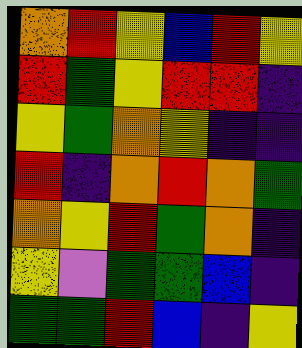[["orange", "red", "yellow", "blue", "red", "yellow"], ["red", "green", "yellow", "red", "red", "indigo"], ["yellow", "green", "orange", "yellow", "indigo", "indigo"], ["red", "indigo", "orange", "red", "orange", "green"], ["orange", "yellow", "red", "green", "orange", "indigo"], ["yellow", "violet", "green", "green", "blue", "indigo"], ["green", "green", "red", "blue", "indigo", "yellow"]]